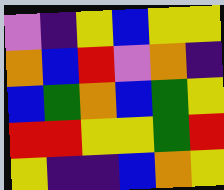[["violet", "indigo", "yellow", "blue", "yellow", "yellow"], ["orange", "blue", "red", "violet", "orange", "indigo"], ["blue", "green", "orange", "blue", "green", "yellow"], ["red", "red", "yellow", "yellow", "green", "red"], ["yellow", "indigo", "indigo", "blue", "orange", "yellow"]]